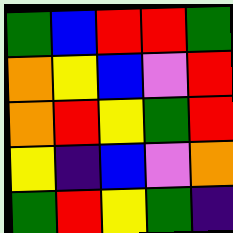[["green", "blue", "red", "red", "green"], ["orange", "yellow", "blue", "violet", "red"], ["orange", "red", "yellow", "green", "red"], ["yellow", "indigo", "blue", "violet", "orange"], ["green", "red", "yellow", "green", "indigo"]]